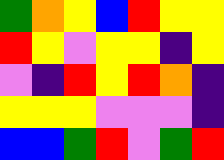[["green", "orange", "yellow", "blue", "red", "yellow", "yellow"], ["red", "yellow", "violet", "yellow", "yellow", "indigo", "yellow"], ["violet", "indigo", "red", "yellow", "red", "orange", "indigo"], ["yellow", "yellow", "yellow", "violet", "violet", "violet", "indigo"], ["blue", "blue", "green", "red", "violet", "green", "red"]]